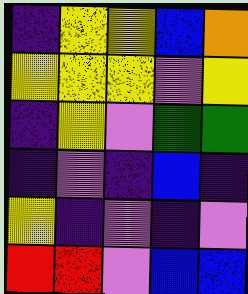[["indigo", "yellow", "yellow", "blue", "orange"], ["yellow", "yellow", "yellow", "violet", "yellow"], ["indigo", "yellow", "violet", "green", "green"], ["indigo", "violet", "indigo", "blue", "indigo"], ["yellow", "indigo", "violet", "indigo", "violet"], ["red", "red", "violet", "blue", "blue"]]